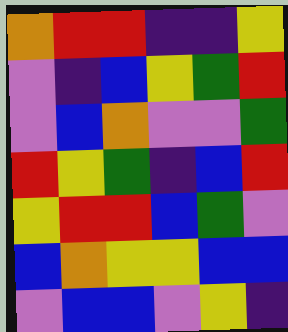[["orange", "red", "red", "indigo", "indigo", "yellow"], ["violet", "indigo", "blue", "yellow", "green", "red"], ["violet", "blue", "orange", "violet", "violet", "green"], ["red", "yellow", "green", "indigo", "blue", "red"], ["yellow", "red", "red", "blue", "green", "violet"], ["blue", "orange", "yellow", "yellow", "blue", "blue"], ["violet", "blue", "blue", "violet", "yellow", "indigo"]]